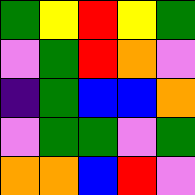[["green", "yellow", "red", "yellow", "green"], ["violet", "green", "red", "orange", "violet"], ["indigo", "green", "blue", "blue", "orange"], ["violet", "green", "green", "violet", "green"], ["orange", "orange", "blue", "red", "violet"]]